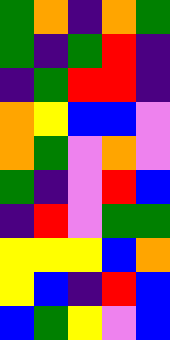[["green", "orange", "indigo", "orange", "green"], ["green", "indigo", "green", "red", "indigo"], ["indigo", "green", "red", "red", "indigo"], ["orange", "yellow", "blue", "blue", "violet"], ["orange", "green", "violet", "orange", "violet"], ["green", "indigo", "violet", "red", "blue"], ["indigo", "red", "violet", "green", "green"], ["yellow", "yellow", "yellow", "blue", "orange"], ["yellow", "blue", "indigo", "red", "blue"], ["blue", "green", "yellow", "violet", "blue"]]